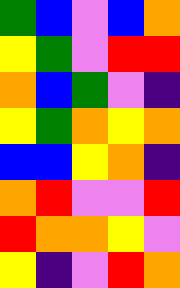[["green", "blue", "violet", "blue", "orange"], ["yellow", "green", "violet", "red", "red"], ["orange", "blue", "green", "violet", "indigo"], ["yellow", "green", "orange", "yellow", "orange"], ["blue", "blue", "yellow", "orange", "indigo"], ["orange", "red", "violet", "violet", "red"], ["red", "orange", "orange", "yellow", "violet"], ["yellow", "indigo", "violet", "red", "orange"]]